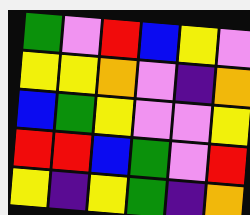[["green", "violet", "red", "blue", "yellow", "violet"], ["yellow", "yellow", "orange", "violet", "indigo", "orange"], ["blue", "green", "yellow", "violet", "violet", "yellow"], ["red", "red", "blue", "green", "violet", "red"], ["yellow", "indigo", "yellow", "green", "indigo", "orange"]]